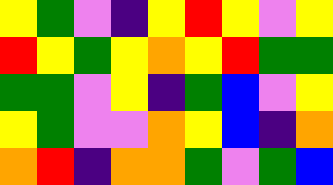[["yellow", "green", "violet", "indigo", "yellow", "red", "yellow", "violet", "yellow"], ["red", "yellow", "green", "yellow", "orange", "yellow", "red", "green", "green"], ["green", "green", "violet", "yellow", "indigo", "green", "blue", "violet", "yellow"], ["yellow", "green", "violet", "violet", "orange", "yellow", "blue", "indigo", "orange"], ["orange", "red", "indigo", "orange", "orange", "green", "violet", "green", "blue"]]